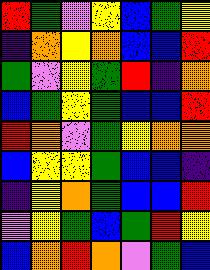[["red", "green", "violet", "yellow", "blue", "green", "yellow"], ["indigo", "orange", "yellow", "orange", "blue", "blue", "red"], ["green", "violet", "yellow", "green", "red", "indigo", "orange"], ["blue", "green", "yellow", "green", "blue", "blue", "red"], ["red", "orange", "violet", "green", "yellow", "orange", "orange"], ["blue", "yellow", "yellow", "green", "blue", "blue", "indigo"], ["indigo", "yellow", "orange", "green", "blue", "blue", "red"], ["violet", "yellow", "green", "blue", "green", "red", "yellow"], ["blue", "orange", "red", "orange", "violet", "green", "blue"]]